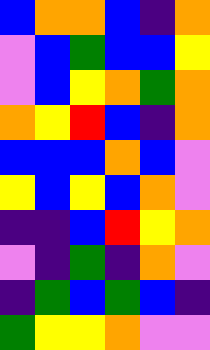[["blue", "orange", "orange", "blue", "indigo", "orange"], ["violet", "blue", "green", "blue", "blue", "yellow"], ["violet", "blue", "yellow", "orange", "green", "orange"], ["orange", "yellow", "red", "blue", "indigo", "orange"], ["blue", "blue", "blue", "orange", "blue", "violet"], ["yellow", "blue", "yellow", "blue", "orange", "violet"], ["indigo", "indigo", "blue", "red", "yellow", "orange"], ["violet", "indigo", "green", "indigo", "orange", "violet"], ["indigo", "green", "blue", "green", "blue", "indigo"], ["green", "yellow", "yellow", "orange", "violet", "violet"]]